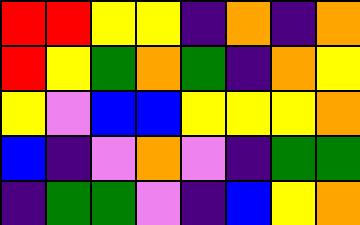[["red", "red", "yellow", "yellow", "indigo", "orange", "indigo", "orange"], ["red", "yellow", "green", "orange", "green", "indigo", "orange", "yellow"], ["yellow", "violet", "blue", "blue", "yellow", "yellow", "yellow", "orange"], ["blue", "indigo", "violet", "orange", "violet", "indigo", "green", "green"], ["indigo", "green", "green", "violet", "indigo", "blue", "yellow", "orange"]]